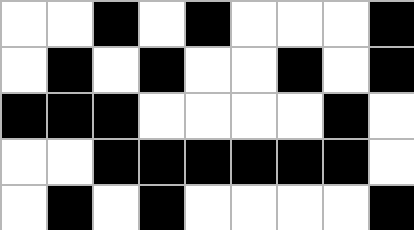[["white", "white", "black", "white", "black", "white", "white", "white", "black"], ["white", "black", "white", "black", "white", "white", "black", "white", "black"], ["black", "black", "black", "white", "white", "white", "white", "black", "white"], ["white", "white", "black", "black", "black", "black", "black", "black", "white"], ["white", "black", "white", "black", "white", "white", "white", "white", "black"]]